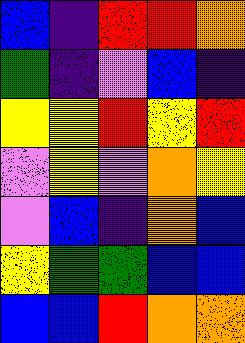[["blue", "indigo", "red", "red", "orange"], ["green", "indigo", "violet", "blue", "indigo"], ["yellow", "yellow", "red", "yellow", "red"], ["violet", "yellow", "violet", "orange", "yellow"], ["violet", "blue", "indigo", "orange", "blue"], ["yellow", "green", "green", "blue", "blue"], ["blue", "blue", "red", "orange", "orange"]]